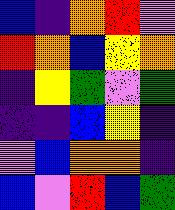[["blue", "indigo", "orange", "red", "violet"], ["red", "orange", "blue", "yellow", "orange"], ["indigo", "yellow", "green", "violet", "green"], ["indigo", "indigo", "blue", "yellow", "indigo"], ["violet", "blue", "orange", "orange", "indigo"], ["blue", "violet", "red", "blue", "green"]]